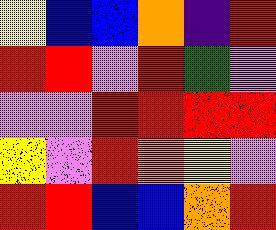[["yellow", "blue", "blue", "orange", "indigo", "red"], ["red", "red", "violet", "red", "green", "violet"], ["violet", "violet", "red", "red", "red", "red"], ["yellow", "violet", "red", "orange", "yellow", "violet"], ["red", "red", "blue", "blue", "orange", "red"]]